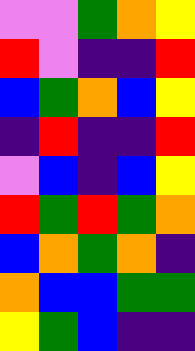[["violet", "violet", "green", "orange", "yellow"], ["red", "violet", "indigo", "indigo", "red"], ["blue", "green", "orange", "blue", "yellow"], ["indigo", "red", "indigo", "indigo", "red"], ["violet", "blue", "indigo", "blue", "yellow"], ["red", "green", "red", "green", "orange"], ["blue", "orange", "green", "orange", "indigo"], ["orange", "blue", "blue", "green", "green"], ["yellow", "green", "blue", "indigo", "indigo"]]